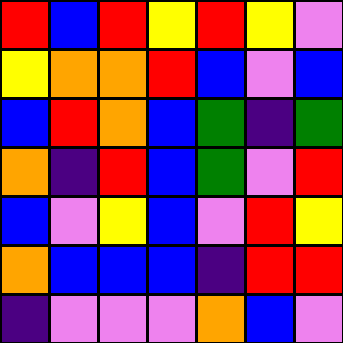[["red", "blue", "red", "yellow", "red", "yellow", "violet"], ["yellow", "orange", "orange", "red", "blue", "violet", "blue"], ["blue", "red", "orange", "blue", "green", "indigo", "green"], ["orange", "indigo", "red", "blue", "green", "violet", "red"], ["blue", "violet", "yellow", "blue", "violet", "red", "yellow"], ["orange", "blue", "blue", "blue", "indigo", "red", "red"], ["indigo", "violet", "violet", "violet", "orange", "blue", "violet"]]